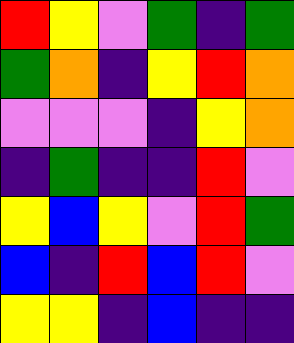[["red", "yellow", "violet", "green", "indigo", "green"], ["green", "orange", "indigo", "yellow", "red", "orange"], ["violet", "violet", "violet", "indigo", "yellow", "orange"], ["indigo", "green", "indigo", "indigo", "red", "violet"], ["yellow", "blue", "yellow", "violet", "red", "green"], ["blue", "indigo", "red", "blue", "red", "violet"], ["yellow", "yellow", "indigo", "blue", "indigo", "indigo"]]